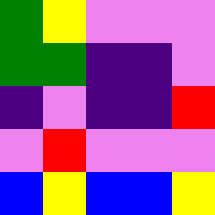[["green", "yellow", "violet", "violet", "violet"], ["green", "green", "indigo", "indigo", "violet"], ["indigo", "violet", "indigo", "indigo", "red"], ["violet", "red", "violet", "violet", "violet"], ["blue", "yellow", "blue", "blue", "yellow"]]